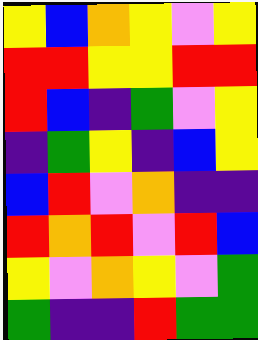[["yellow", "blue", "orange", "yellow", "violet", "yellow"], ["red", "red", "yellow", "yellow", "red", "red"], ["red", "blue", "indigo", "green", "violet", "yellow"], ["indigo", "green", "yellow", "indigo", "blue", "yellow"], ["blue", "red", "violet", "orange", "indigo", "indigo"], ["red", "orange", "red", "violet", "red", "blue"], ["yellow", "violet", "orange", "yellow", "violet", "green"], ["green", "indigo", "indigo", "red", "green", "green"]]